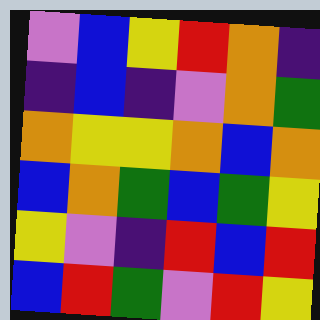[["violet", "blue", "yellow", "red", "orange", "indigo"], ["indigo", "blue", "indigo", "violet", "orange", "green"], ["orange", "yellow", "yellow", "orange", "blue", "orange"], ["blue", "orange", "green", "blue", "green", "yellow"], ["yellow", "violet", "indigo", "red", "blue", "red"], ["blue", "red", "green", "violet", "red", "yellow"]]